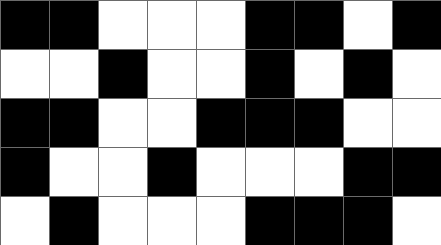[["black", "black", "white", "white", "white", "black", "black", "white", "black"], ["white", "white", "black", "white", "white", "black", "white", "black", "white"], ["black", "black", "white", "white", "black", "black", "black", "white", "white"], ["black", "white", "white", "black", "white", "white", "white", "black", "black"], ["white", "black", "white", "white", "white", "black", "black", "black", "white"]]